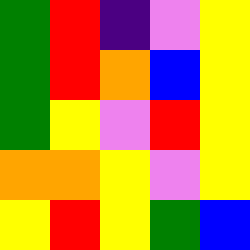[["green", "red", "indigo", "violet", "yellow"], ["green", "red", "orange", "blue", "yellow"], ["green", "yellow", "violet", "red", "yellow"], ["orange", "orange", "yellow", "violet", "yellow"], ["yellow", "red", "yellow", "green", "blue"]]